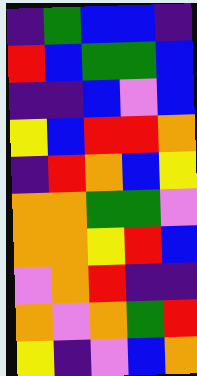[["indigo", "green", "blue", "blue", "indigo"], ["red", "blue", "green", "green", "blue"], ["indigo", "indigo", "blue", "violet", "blue"], ["yellow", "blue", "red", "red", "orange"], ["indigo", "red", "orange", "blue", "yellow"], ["orange", "orange", "green", "green", "violet"], ["orange", "orange", "yellow", "red", "blue"], ["violet", "orange", "red", "indigo", "indigo"], ["orange", "violet", "orange", "green", "red"], ["yellow", "indigo", "violet", "blue", "orange"]]